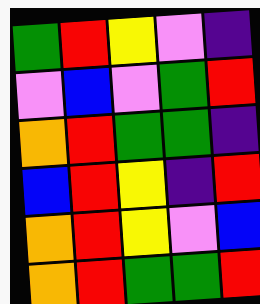[["green", "red", "yellow", "violet", "indigo"], ["violet", "blue", "violet", "green", "red"], ["orange", "red", "green", "green", "indigo"], ["blue", "red", "yellow", "indigo", "red"], ["orange", "red", "yellow", "violet", "blue"], ["orange", "red", "green", "green", "red"]]